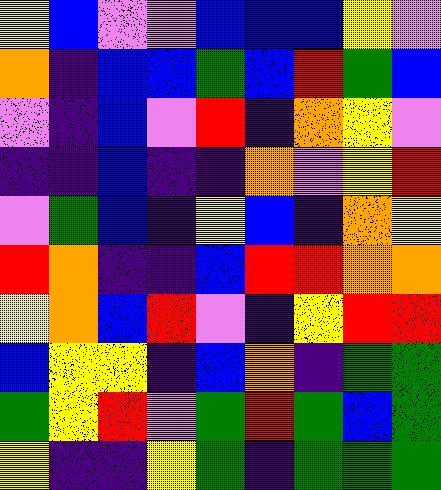[["yellow", "blue", "violet", "violet", "blue", "blue", "blue", "yellow", "violet"], ["orange", "indigo", "blue", "blue", "green", "blue", "red", "green", "blue"], ["violet", "indigo", "blue", "violet", "red", "indigo", "orange", "yellow", "violet"], ["indigo", "indigo", "blue", "indigo", "indigo", "orange", "violet", "yellow", "red"], ["violet", "green", "blue", "indigo", "yellow", "blue", "indigo", "orange", "yellow"], ["red", "orange", "indigo", "indigo", "blue", "red", "red", "orange", "orange"], ["yellow", "orange", "blue", "red", "violet", "indigo", "yellow", "red", "red"], ["blue", "yellow", "yellow", "indigo", "blue", "orange", "indigo", "green", "green"], ["green", "yellow", "red", "violet", "green", "red", "green", "blue", "green"], ["yellow", "indigo", "indigo", "yellow", "green", "indigo", "green", "green", "green"]]